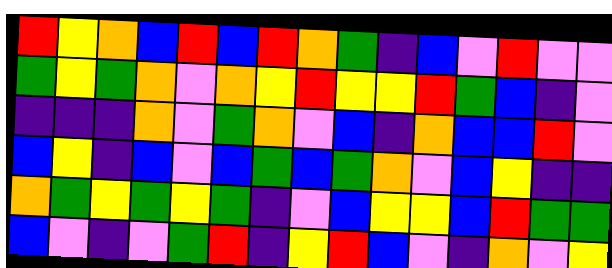[["red", "yellow", "orange", "blue", "red", "blue", "red", "orange", "green", "indigo", "blue", "violet", "red", "violet", "violet"], ["green", "yellow", "green", "orange", "violet", "orange", "yellow", "red", "yellow", "yellow", "red", "green", "blue", "indigo", "violet"], ["indigo", "indigo", "indigo", "orange", "violet", "green", "orange", "violet", "blue", "indigo", "orange", "blue", "blue", "red", "violet"], ["blue", "yellow", "indigo", "blue", "violet", "blue", "green", "blue", "green", "orange", "violet", "blue", "yellow", "indigo", "indigo"], ["orange", "green", "yellow", "green", "yellow", "green", "indigo", "violet", "blue", "yellow", "yellow", "blue", "red", "green", "green"], ["blue", "violet", "indigo", "violet", "green", "red", "indigo", "yellow", "red", "blue", "violet", "indigo", "orange", "violet", "yellow"]]